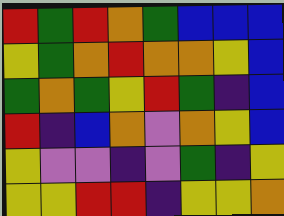[["red", "green", "red", "orange", "green", "blue", "blue", "blue"], ["yellow", "green", "orange", "red", "orange", "orange", "yellow", "blue"], ["green", "orange", "green", "yellow", "red", "green", "indigo", "blue"], ["red", "indigo", "blue", "orange", "violet", "orange", "yellow", "blue"], ["yellow", "violet", "violet", "indigo", "violet", "green", "indigo", "yellow"], ["yellow", "yellow", "red", "red", "indigo", "yellow", "yellow", "orange"]]